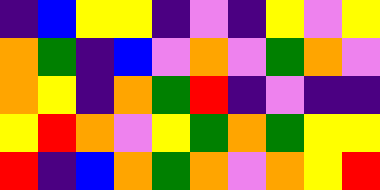[["indigo", "blue", "yellow", "yellow", "indigo", "violet", "indigo", "yellow", "violet", "yellow"], ["orange", "green", "indigo", "blue", "violet", "orange", "violet", "green", "orange", "violet"], ["orange", "yellow", "indigo", "orange", "green", "red", "indigo", "violet", "indigo", "indigo"], ["yellow", "red", "orange", "violet", "yellow", "green", "orange", "green", "yellow", "yellow"], ["red", "indigo", "blue", "orange", "green", "orange", "violet", "orange", "yellow", "red"]]